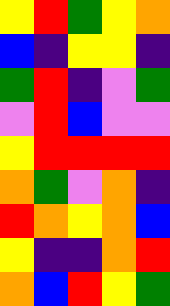[["yellow", "red", "green", "yellow", "orange"], ["blue", "indigo", "yellow", "yellow", "indigo"], ["green", "red", "indigo", "violet", "green"], ["violet", "red", "blue", "violet", "violet"], ["yellow", "red", "red", "red", "red"], ["orange", "green", "violet", "orange", "indigo"], ["red", "orange", "yellow", "orange", "blue"], ["yellow", "indigo", "indigo", "orange", "red"], ["orange", "blue", "red", "yellow", "green"]]